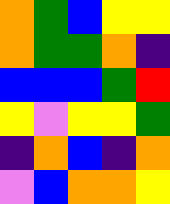[["orange", "green", "blue", "yellow", "yellow"], ["orange", "green", "green", "orange", "indigo"], ["blue", "blue", "blue", "green", "red"], ["yellow", "violet", "yellow", "yellow", "green"], ["indigo", "orange", "blue", "indigo", "orange"], ["violet", "blue", "orange", "orange", "yellow"]]